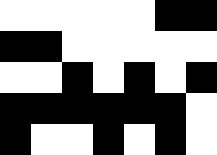[["white", "white", "white", "white", "white", "black", "black"], ["black", "black", "white", "white", "white", "white", "white"], ["white", "white", "black", "white", "black", "white", "black"], ["black", "black", "black", "black", "black", "black", "white"], ["black", "white", "white", "black", "white", "black", "white"]]